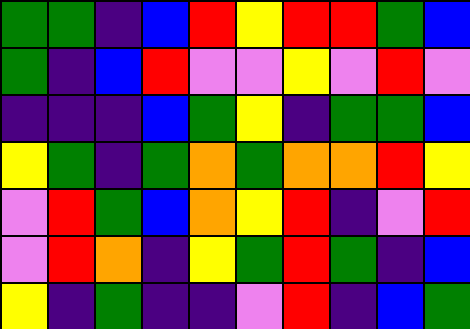[["green", "green", "indigo", "blue", "red", "yellow", "red", "red", "green", "blue"], ["green", "indigo", "blue", "red", "violet", "violet", "yellow", "violet", "red", "violet"], ["indigo", "indigo", "indigo", "blue", "green", "yellow", "indigo", "green", "green", "blue"], ["yellow", "green", "indigo", "green", "orange", "green", "orange", "orange", "red", "yellow"], ["violet", "red", "green", "blue", "orange", "yellow", "red", "indigo", "violet", "red"], ["violet", "red", "orange", "indigo", "yellow", "green", "red", "green", "indigo", "blue"], ["yellow", "indigo", "green", "indigo", "indigo", "violet", "red", "indigo", "blue", "green"]]